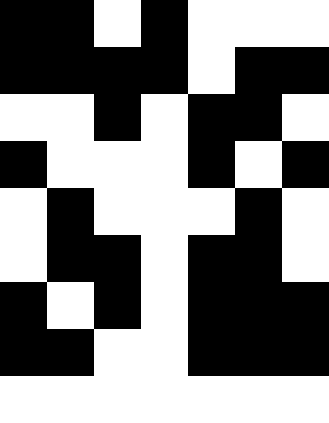[["black", "black", "white", "black", "white", "white", "white"], ["black", "black", "black", "black", "white", "black", "black"], ["white", "white", "black", "white", "black", "black", "white"], ["black", "white", "white", "white", "black", "white", "black"], ["white", "black", "white", "white", "white", "black", "white"], ["white", "black", "black", "white", "black", "black", "white"], ["black", "white", "black", "white", "black", "black", "black"], ["black", "black", "white", "white", "black", "black", "black"], ["white", "white", "white", "white", "white", "white", "white"]]